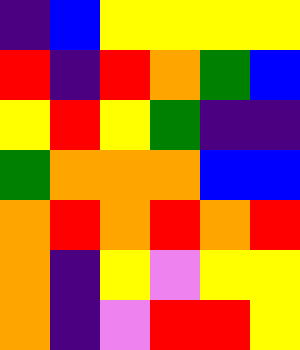[["indigo", "blue", "yellow", "yellow", "yellow", "yellow"], ["red", "indigo", "red", "orange", "green", "blue"], ["yellow", "red", "yellow", "green", "indigo", "indigo"], ["green", "orange", "orange", "orange", "blue", "blue"], ["orange", "red", "orange", "red", "orange", "red"], ["orange", "indigo", "yellow", "violet", "yellow", "yellow"], ["orange", "indigo", "violet", "red", "red", "yellow"]]